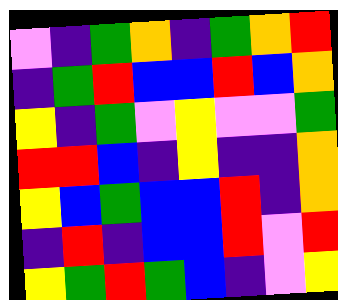[["violet", "indigo", "green", "orange", "indigo", "green", "orange", "red"], ["indigo", "green", "red", "blue", "blue", "red", "blue", "orange"], ["yellow", "indigo", "green", "violet", "yellow", "violet", "violet", "green"], ["red", "red", "blue", "indigo", "yellow", "indigo", "indigo", "orange"], ["yellow", "blue", "green", "blue", "blue", "red", "indigo", "orange"], ["indigo", "red", "indigo", "blue", "blue", "red", "violet", "red"], ["yellow", "green", "red", "green", "blue", "indigo", "violet", "yellow"]]